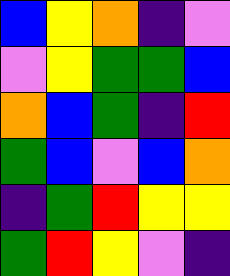[["blue", "yellow", "orange", "indigo", "violet"], ["violet", "yellow", "green", "green", "blue"], ["orange", "blue", "green", "indigo", "red"], ["green", "blue", "violet", "blue", "orange"], ["indigo", "green", "red", "yellow", "yellow"], ["green", "red", "yellow", "violet", "indigo"]]